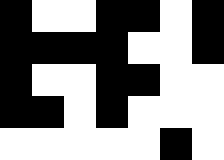[["black", "white", "white", "black", "black", "white", "black"], ["black", "black", "black", "black", "white", "white", "black"], ["black", "white", "white", "black", "black", "white", "white"], ["black", "black", "white", "black", "white", "white", "white"], ["white", "white", "white", "white", "white", "black", "white"]]